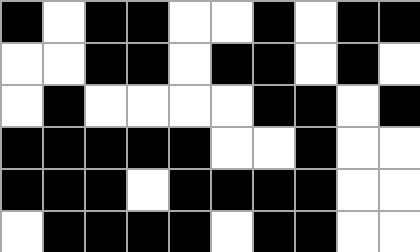[["black", "white", "black", "black", "white", "white", "black", "white", "black", "black"], ["white", "white", "black", "black", "white", "black", "black", "white", "black", "white"], ["white", "black", "white", "white", "white", "white", "black", "black", "white", "black"], ["black", "black", "black", "black", "black", "white", "white", "black", "white", "white"], ["black", "black", "black", "white", "black", "black", "black", "black", "white", "white"], ["white", "black", "black", "black", "black", "white", "black", "black", "white", "white"]]